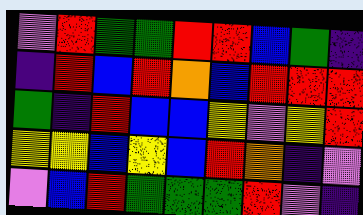[["violet", "red", "green", "green", "red", "red", "blue", "green", "indigo"], ["indigo", "red", "blue", "red", "orange", "blue", "red", "red", "red"], ["green", "indigo", "red", "blue", "blue", "yellow", "violet", "yellow", "red"], ["yellow", "yellow", "blue", "yellow", "blue", "red", "orange", "indigo", "violet"], ["violet", "blue", "red", "green", "green", "green", "red", "violet", "indigo"]]